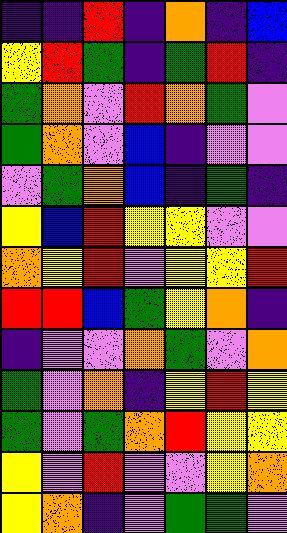[["indigo", "indigo", "red", "indigo", "orange", "indigo", "blue"], ["yellow", "red", "green", "indigo", "green", "red", "indigo"], ["green", "orange", "violet", "red", "orange", "green", "violet"], ["green", "orange", "violet", "blue", "indigo", "violet", "violet"], ["violet", "green", "orange", "blue", "indigo", "green", "indigo"], ["yellow", "blue", "red", "yellow", "yellow", "violet", "violet"], ["orange", "yellow", "red", "violet", "yellow", "yellow", "red"], ["red", "red", "blue", "green", "yellow", "orange", "indigo"], ["indigo", "violet", "violet", "orange", "green", "violet", "orange"], ["green", "violet", "orange", "indigo", "yellow", "red", "yellow"], ["green", "violet", "green", "orange", "red", "yellow", "yellow"], ["yellow", "violet", "red", "violet", "violet", "yellow", "orange"], ["yellow", "orange", "indigo", "violet", "green", "green", "violet"]]